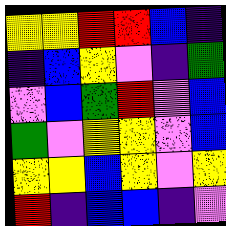[["yellow", "yellow", "red", "red", "blue", "indigo"], ["indigo", "blue", "yellow", "violet", "indigo", "green"], ["violet", "blue", "green", "red", "violet", "blue"], ["green", "violet", "yellow", "yellow", "violet", "blue"], ["yellow", "yellow", "blue", "yellow", "violet", "yellow"], ["red", "indigo", "blue", "blue", "indigo", "violet"]]